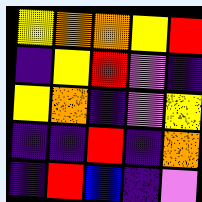[["yellow", "orange", "orange", "yellow", "red"], ["indigo", "yellow", "red", "violet", "indigo"], ["yellow", "orange", "indigo", "violet", "yellow"], ["indigo", "indigo", "red", "indigo", "orange"], ["indigo", "red", "blue", "indigo", "violet"]]